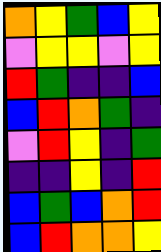[["orange", "yellow", "green", "blue", "yellow"], ["violet", "yellow", "yellow", "violet", "yellow"], ["red", "green", "indigo", "indigo", "blue"], ["blue", "red", "orange", "green", "indigo"], ["violet", "red", "yellow", "indigo", "green"], ["indigo", "indigo", "yellow", "indigo", "red"], ["blue", "green", "blue", "orange", "red"], ["blue", "red", "orange", "orange", "yellow"]]